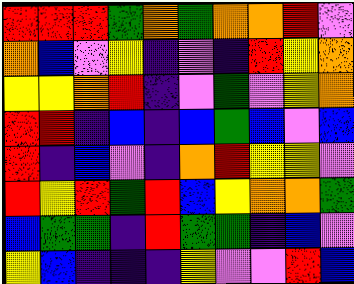[["red", "red", "red", "green", "orange", "green", "orange", "orange", "red", "violet"], ["orange", "blue", "violet", "yellow", "indigo", "violet", "indigo", "red", "yellow", "orange"], ["yellow", "yellow", "orange", "red", "indigo", "violet", "green", "violet", "yellow", "orange"], ["red", "red", "indigo", "blue", "indigo", "blue", "green", "blue", "violet", "blue"], ["red", "indigo", "blue", "violet", "indigo", "orange", "red", "yellow", "yellow", "violet"], ["red", "yellow", "red", "green", "red", "blue", "yellow", "orange", "orange", "green"], ["blue", "green", "green", "indigo", "red", "green", "green", "indigo", "blue", "violet"], ["yellow", "blue", "indigo", "indigo", "indigo", "yellow", "violet", "violet", "red", "blue"]]